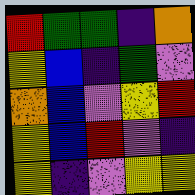[["red", "green", "green", "indigo", "orange"], ["yellow", "blue", "indigo", "green", "violet"], ["orange", "blue", "violet", "yellow", "red"], ["yellow", "blue", "red", "violet", "indigo"], ["yellow", "indigo", "violet", "yellow", "yellow"]]